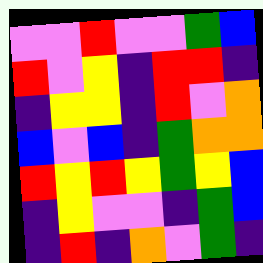[["violet", "violet", "red", "violet", "violet", "green", "blue"], ["red", "violet", "yellow", "indigo", "red", "red", "indigo"], ["indigo", "yellow", "yellow", "indigo", "red", "violet", "orange"], ["blue", "violet", "blue", "indigo", "green", "orange", "orange"], ["red", "yellow", "red", "yellow", "green", "yellow", "blue"], ["indigo", "yellow", "violet", "violet", "indigo", "green", "blue"], ["indigo", "red", "indigo", "orange", "violet", "green", "indigo"]]